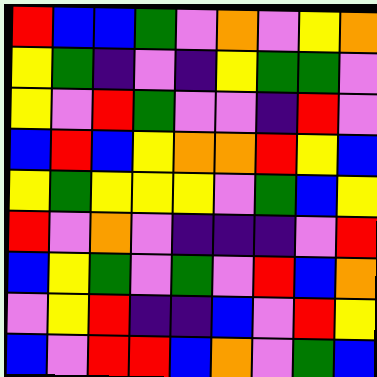[["red", "blue", "blue", "green", "violet", "orange", "violet", "yellow", "orange"], ["yellow", "green", "indigo", "violet", "indigo", "yellow", "green", "green", "violet"], ["yellow", "violet", "red", "green", "violet", "violet", "indigo", "red", "violet"], ["blue", "red", "blue", "yellow", "orange", "orange", "red", "yellow", "blue"], ["yellow", "green", "yellow", "yellow", "yellow", "violet", "green", "blue", "yellow"], ["red", "violet", "orange", "violet", "indigo", "indigo", "indigo", "violet", "red"], ["blue", "yellow", "green", "violet", "green", "violet", "red", "blue", "orange"], ["violet", "yellow", "red", "indigo", "indigo", "blue", "violet", "red", "yellow"], ["blue", "violet", "red", "red", "blue", "orange", "violet", "green", "blue"]]